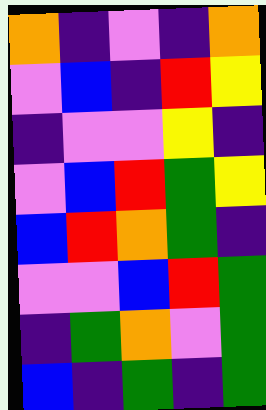[["orange", "indigo", "violet", "indigo", "orange"], ["violet", "blue", "indigo", "red", "yellow"], ["indigo", "violet", "violet", "yellow", "indigo"], ["violet", "blue", "red", "green", "yellow"], ["blue", "red", "orange", "green", "indigo"], ["violet", "violet", "blue", "red", "green"], ["indigo", "green", "orange", "violet", "green"], ["blue", "indigo", "green", "indigo", "green"]]